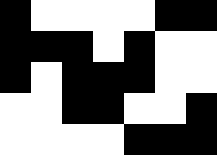[["black", "white", "white", "white", "white", "black", "black"], ["black", "black", "black", "white", "black", "white", "white"], ["black", "white", "black", "black", "black", "white", "white"], ["white", "white", "black", "black", "white", "white", "black"], ["white", "white", "white", "white", "black", "black", "black"]]